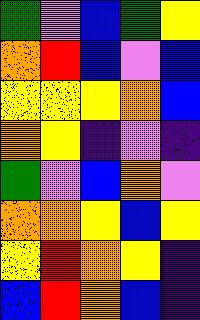[["green", "violet", "blue", "green", "yellow"], ["orange", "red", "blue", "violet", "blue"], ["yellow", "yellow", "yellow", "orange", "blue"], ["orange", "yellow", "indigo", "violet", "indigo"], ["green", "violet", "blue", "orange", "violet"], ["orange", "orange", "yellow", "blue", "yellow"], ["yellow", "red", "orange", "yellow", "indigo"], ["blue", "red", "orange", "blue", "indigo"]]